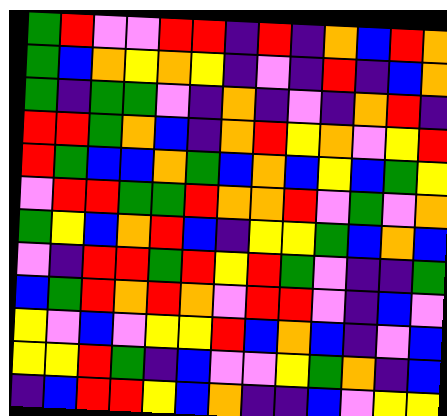[["green", "red", "violet", "violet", "red", "red", "indigo", "red", "indigo", "orange", "blue", "red", "orange"], ["green", "blue", "orange", "yellow", "orange", "yellow", "indigo", "violet", "indigo", "red", "indigo", "blue", "orange"], ["green", "indigo", "green", "green", "violet", "indigo", "orange", "indigo", "violet", "indigo", "orange", "red", "indigo"], ["red", "red", "green", "orange", "blue", "indigo", "orange", "red", "yellow", "orange", "violet", "yellow", "red"], ["red", "green", "blue", "blue", "orange", "green", "blue", "orange", "blue", "yellow", "blue", "green", "yellow"], ["violet", "red", "red", "green", "green", "red", "orange", "orange", "red", "violet", "green", "violet", "orange"], ["green", "yellow", "blue", "orange", "red", "blue", "indigo", "yellow", "yellow", "green", "blue", "orange", "blue"], ["violet", "indigo", "red", "red", "green", "red", "yellow", "red", "green", "violet", "indigo", "indigo", "green"], ["blue", "green", "red", "orange", "red", "orange", "violet", "red", "red", "violet", "indigo", "blue", "violet"], ["yellow", "violet", "blue", "violet", "yellow", "yellow", "red", "blue", "orange", "blue", "indigo", "violet", "blue"], ["yellow", "yellow", "red", "green", "indigo", "blue", "violet", "violet", "yellow", "green", "orange", "indigo", "blue"], ["indigo", "blue", "red", "red", "yellow", "blue", "orange", "indigo", "indigo", "blue", "violet", "yellow", "yellow"]]